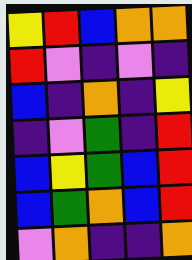[["yellow", "red", "blue", "orange", "orange"], ["red", "violet", "indigo", "violet", "indigo"], ["blue", "indigo", "orange", "indigo", "yellow"], ["indigo", "violet", "green", "indigo", "red"], ["blue", "yellow", "green", "blue", "red"], ["blue", "green", "orange", "blue", "red"], ["violet", "orange", "indigo", "indigo", "orange"]]